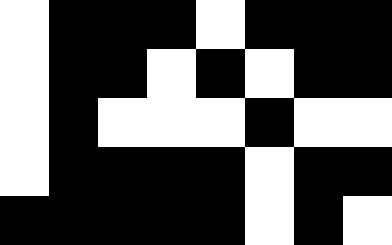[["white", "black", "black", "black", "white", "black", "black", "black"], ["white", "black", "black", "white", "black", "white", "black", "black"], ["white", "black", "white", "white", "white", "black", "white", "white"], ["white", "black", "black", "black", "black", "white", "black", "black"], ["black", "black", "black", "black", "black", "white", "black", "white"]]